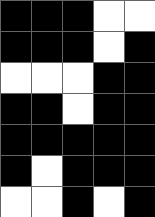[["black", "black", "black", "white", "white"], ["black", "black", "black", "white", "black"], ["white", "white", "white", "black", "black"], ["black", "black", "white", "black", "black"], ["black", "black", "black", "black", "black"], ["black", "white", "black", "black", "black"], ["white", "white", "black", "white", "black"]]